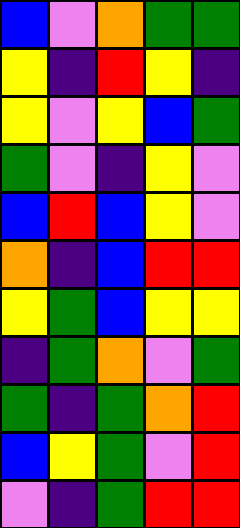[["blue", "violet", "orange", "green", "green"], ["yellow", "indigo", "red", "yellow", "indigo"], ["yellow", "violet", "yellow", "blue", "green"], ["green", "violet", "indigo", "yellow", "violet"], ["blue", "red", "blue", "yellow", "violet"], ["orange", "indigo", "blue", "red", "red"], ["yellow", "green", "blue", "yellow", "yellow"], ["indigo", "green", "orange", "violet", "green"], ["green", "indigo", "green", "orange", "red"], ["blue", "yellow", "green", "violet", "red"], ["violet", "indigo", "green", "red", "red"]]